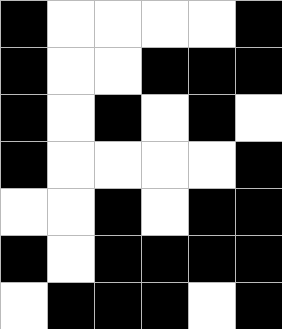[["black", "white", "white", "white", "white", "black"], ["black", "white", "white", "black", "black", "black"], ["black", "white", "black", "white", "black", "white"], ["black", "white", "white", "white", "white", "black"], ["white", "white", "black", "white", "black", "black"], ["black", "white", "black", "black", "black", "black"], ["white", "black", "black", "black", "white", "black"]]